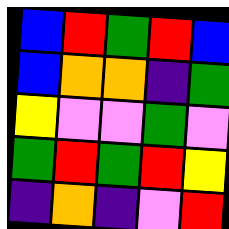[["blue", "red", "green", "red", "blue"], ["blue", "orange", "orange", "indigo", "green"], ["yellow", "violet", "violet", "green", "violet"], ["green", "red", "green", "red", "yellow"], ["indigo", "orange", "indigo", "violet", "red"]]